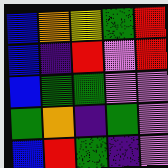[["blue", "orange", "yellow", "green", "red"], ["blue", "indigo", "red", "violet", "red"], ["blue", "green", "green", "violet", "violet"], ["green", "orange", "indigo", "green", "violet"], ["blue", "red", "green", "indigo", "violet"]]